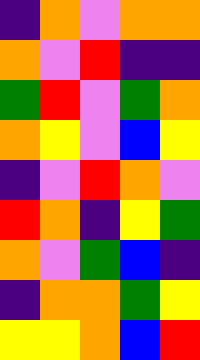[["indigo", "orange", "violet", "orange", "orange"], ["orange", "violet", "red", "indigo", "indigo"], ["green", "red", "violet", "green", "orange"], ["orange", "yellow", "violet", "blue", "yellow"], ["indigo", "violet", "red", "orange", "violet"], ["red", "orange", "indigo", "yellow", "green"], ["orange", "violet", "green", "blue", "indigo"], ["indigo", "orange", "orange", "green", "yellow"], ["yellow", "yellow", "orange", "blue", "red"]]